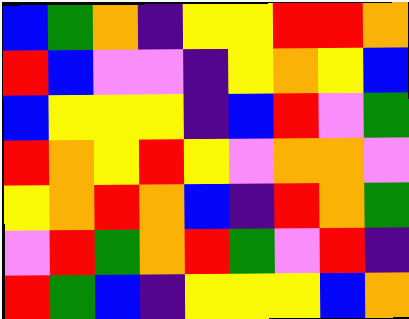[["blue", "green", "orange", "indigo", "yellow", "yellow", "red", "red", "orange"], ["red", "blue", "violet", "violet", "indigo", "yellow", "orange", "yellow", "blue"], ["blue", "yellow", "yellow", "yellow", "indigo", "blue", "red", "violet", "green"], ["red", "orange", "yellow", "red", "yellow", "violet", "orange", "orange", "violet"], ["yellow", "orange", "red", "orange", "blue", "indigo", "red", "orange", "green"], ["violet", "red", "green", "orange", "red", "green", "violet", "red", "indigo"], ["red", "green", "blue", "indigo", "yellow", "yellow", "yellow", "blue", "orange"]]